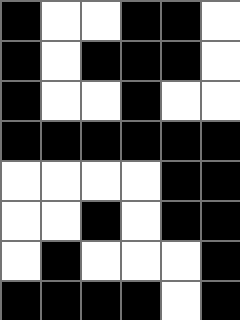[["black", "white", "white", "black", "black", "white"], ["black", "white", "black", "black", "black", "white"], ["black", "white", "white", "black", "white", "white"], ["black", "black", "black", "black", "black", "black"], ["white", "white", "white", "white", "black", "black"], ["white", "white", "black", "white", "black", "black"], ["white", "black", "white", "white", "white", "black"], ["black", "black", "black", "black", "white", "black"]]